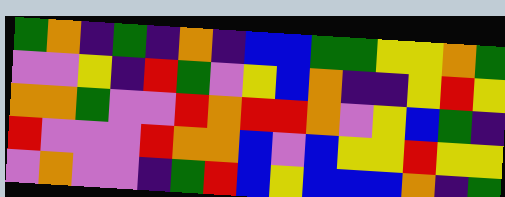[["green", "orange", "indigo", "green", "indigo", "orange", "indigo", "blue", "blue", "green", "green", "yellow", "yellow", "orange", "green"], ["violet", "violet", "yellow", "indigo", "red", "green", "violet", "yellow", "blue", "orange", "indigo", "indigo", "yellow", "red", "yellow"], ["orange", "orange", "green", "violet", "violet", "red", "orange", "red", "red", "orange", "violet", "yellow", "blue", "green", "indigo"], ["red", "violet", "violet", "violet", "red", "orange", "orange", "blue", "violet", "blue", "yellow", "yellow", "red", "yellow", "yellow"], ["violet", "orange", "violet", "violet", "indigo", "green", "red", "blue", "yellow", "blue", "blue", "blue", "orange", "indigo", "green"]]